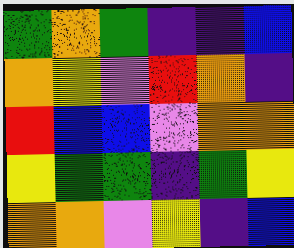[["green", "orange", "green", "indigo", "indigo", "blue"], ["orange", "yellow", "violet", "red", "orange", "indigo"], ["red", "blue", "blue", "violet", "orange", "orange"], ["yellow", "green", "green", "indigo", "green", "yellow"], ["orange", "orange", "violet", "yellow", "indigo", "blue"]]